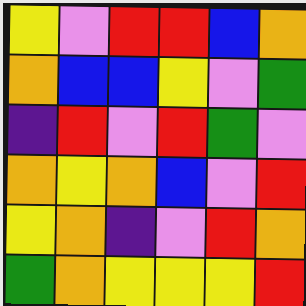[["yellow", "violet", "red", "red", "blue", "orange"], ["orange", "blue", "blue", "yellow", "violet", "green"], ["indigo", "red", "violet", "red", "green", "violet"], ["orange", "yellow", "orange", "blue", "violet", "red"], ["yellow", "orange", "indigo", "violet", "red", "orange"], ["green", "orange", "yellow", "yellow", "yellow", "red"]]